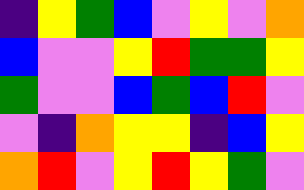[["indigo", "yellow", "green", "blue", "violet", "yellow", "violet", "orange"], ["blue", "violet", "violet", "yellow", "red", "green", "green", "yellow"], ["green", "violet", "violet", "blue", "green", "blue", "red", "violet"], ["violet", "indigo", "orange", "yellow", "yellow", "indigo", "blue", "yellow"], ["orange", "red", "violet", "yellow", "red", "yellow", "green", "violet"]]